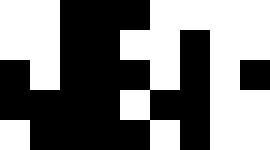[["white", "white", "black", "black", "black", "white", "white", "white", "white"], ["white", "white", "black", "black", "white", "white", "black", "white", "white"], ["black", "white", "black", "black", "black", "white", "black", "white", "black"], ["black", "black", "black", "black", "white", "black", "black", "white", "white"], ["white", "black", "black", "black", "black", "white", "black", "white", "white"]]